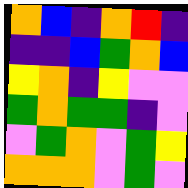[["orange", "blue", "indigo", "orange", "red", "indigo"], ["indigo", "indigo", "blue", "green", "orange", "blue"], ["yellow", "orange", "indigo", "yellow", "violet", "violet"], ["green", "orange", "green", "green", "indigo", "violet"], ["violet", "green", "orange", "violet", "green", "yellow"], ["orange", "orange", "orange", "violet", "green", "violet"]]